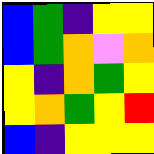[["blue", "green", "indigo", "yellow", "yellow"], ["blue", "green", "orange", "violet", "orange"], ["yellow", "indigo", "orange", "green", "yellow"], ["yellow", "orange", "green", "yellow", "red"], ["blue", "indigo", "yellow", "yellow", "yellow"]]